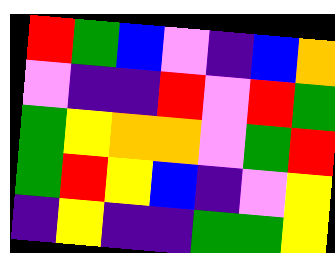[["red", "green", "blue", "violet", "indigo", "blue", "orange"], ["violet", "indigo", "indigo", "red", "violet", "red", "green"], ["green", "yellow", "orange", "orange", "violet", "green", "red"], ["green", "red", "yellow", "blue", "indigo", "violet", "yellow"], ["indigo", "yellow", "indigo", "indigo", "green", "green", "yellow"]]